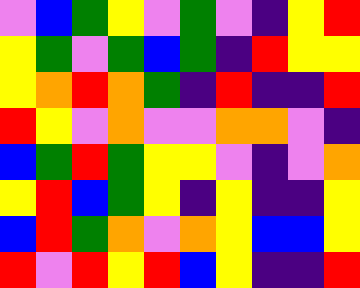[["violet", "blue", "green", "yellow", "violet", "green", "violet", "indigo", "yellow", "red"], ["yellow", "green", "violet", "green", "blue", "green", "indigo", "red", "yellow", "yellow"], ["yellow", "orange", "red", "orange", "green", "indigo", "red", "indigo", "indigo", "red"], ["red", "yellow", "violet", "orange", "violet", "violet", "orange", "orange", "violet", "indigo"], ["blue", "green", "red", "green", "yellow", "yellow", "violet", "indigo", "violet", "orange"], ["yellow", "red", "blue", "green", "yellow", "indigo", "yellow", "indigo", "indigo", "yellow"], ["blue", "red", "green", "orange", "violet", "orange", "yellow", "blue", "blue", "yellow"], ["red", "violet", "red", "yellow", "red", "blue", "yellow", "indigo", "indigo", "red"]]